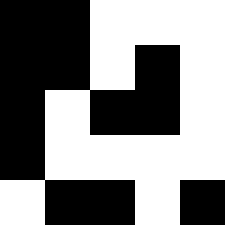[["black", "black", "white", "white", "white"], ["black", "black", "white", "black", "white"], ["black", "white", "black", "black", "white"], ["black", "white", "white", "white", "white"], ["white", "black", "black", "white", "black"]]